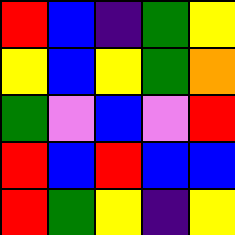[["red", "blue", "indigo", "green", "yellow"], ["yellow", "blue", "yellow", "green", "orange"], ["green", "violet", "blue", "violet", "red"], ["red", "blue", "red", "blue", "blue"], ["red", "green", "yellow", "indigo", "yellow"]]